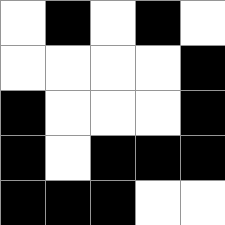[["white", "black", "white", "black", "white"], ["white", "white", "white", "white", "black"], ["black", "white", "white", "white", "black"], ["black", "white", "black", "black", "black"], ["black", "black", "black", "white", "white"]]